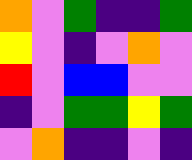[["orange", "violet", "green", "indigo", "indigo", "green"], ["yellow", "violet", "indigo", "violet", "orange", "violet"], ["red", "violet", "blue", "blue", "violet", "violet"], ["indigo", "violet", "green", "green", "yellow", "green"], ["violet", "orange", "indigo", "indigo", "violet", "indigo"]]